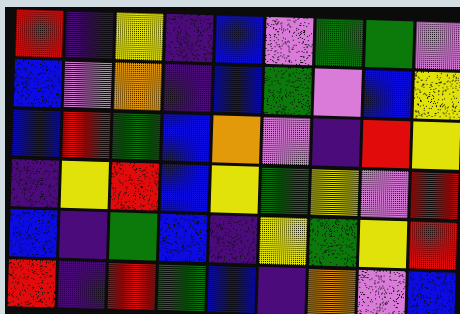[["red", "indigo", "yellow", "indigo", "blue", "violet", "green", "green", "violet"], ["blue", "violet", "orange", "indigo", "blue", "green", "violet", "blue", "yellow"], ["blue", "red", "green", "blue", "orange", "violet", "indigo", "red", "yellow"], ["indigo", "yellow", "red", "blue", "yellow", "green", "yellow", "violet", "red"], ["blue", "indigo", "green", "blue", "indigo", "yellow", "green", "yellow", "red"], ["red", "indigo", "red", "green", "blue", "indigo", "orange", "violet", "blue"]]